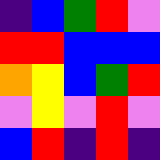[["indigo", "blue", "green", "red", "violet"], ["red", "red", "blue", "blue", "blue"], ["orange", "yellow", "blue", "green", "red"], ["violet", "yellow", "violet", "red", "violet"], ["blue", "red", "indigo", "red", "indigo"]]